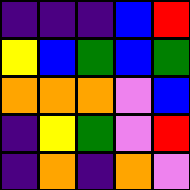[["indigo", "indigo", "indigo", "blue", "red"], ["yellow", "blue", "green", "blue", "green"], ["orange", "orange", "orange", "violet", "blue"], ["indigo", "yellow", "green", "violet", "red"], ["indigo", "orange", "indigo", "orange", "violet"]]